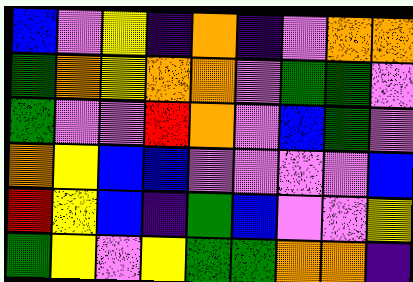[["blue", "violet", "yellow", "indigo", "orange", "indigo", "violet", "orange", "orange"], ["green", "orange", "yellow", "orange", "orange", "violet", "green", "green", "violet"], ["green", "violet", "violet", "red", "orange", "violet", "blue", "green", "violet"], ["orange", "yellow", "blue", "blue", "violet", "violet", "violet", "violet", "blue"], ["red", "yellow", "blue", "indigo", "green", "blue", "violet", "violet", "yellow"], ["green", "yellow", "violet", "yellow", "green", "green", "orange", "orange", "indigo"]]